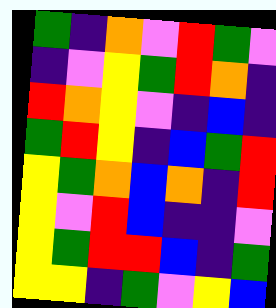[["green", "indigo", "orange", "violet", "red", "green", "violet"], ["indigo", "violet", "yellow", "green", "red", "orange", "indigo"], ["red", "orange", "yellow", "violet", "indigo", "blue", "indigo"], ["green", "red", "yellow", "indigo", "blue", "green", "red"], ["yellow", "green", "orange", "blue", "orange", "indigo", "red"], ["yellow", "violet", "red", "blue", "indigo", "indigo", "violet"], ["yellow", "green", "red", "red", "blue", "indigo", "green"], ["yellow", "yellow", "indigo", "green", "violet", "yellow", "blue"]]